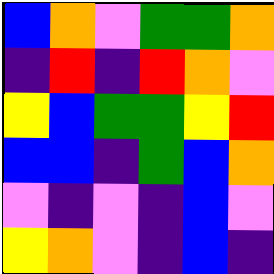[["blue", "orange", "violet", "green", "green", "orange"], ["indigo", "red", "indigo", "red", "orange", "violet"], ["yellow", "blue", "green", "green", "yellow", "red"], ["blue", "blue", "indigo", "green", "blue", "orange"], ["violet", "indigo", "violet", "indigo", "blue", "violet"], ["yellow", "orange", "violet", "indigo", "blue", "indigo"]]